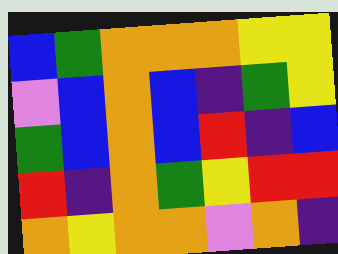[["blue", "green", "orange", "orange", "orange", "yellow", "yellow"], ["violet", "blue", "orange", "blue", "indigo", "green", "yellow"], ["green", "blue", "orange", "blue", "red", "indigo", "blue"], ["red", "indigo", "orange", "green", "yellow", "red", "red"], ["orange", "yellow", "orange", "orange", "violet", "orange", "indigo"]]